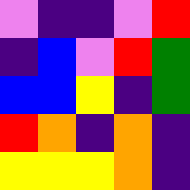[["violet", "indigo", "indigo", "violet", "red"], ["indigo", "blue", "violet", "red", "green"], ["blue", "blue", "yellow", "indigo", "green"], ["red", "orange", "indigo", "orange", "indigo"], ["yellow", "yellow", "yellow", "orange", "indigo"]]